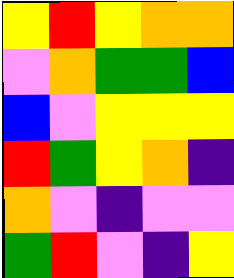[["yellow", "red", "yellow", "orange", "orange"], ["violet", "orange", "green", "green", "blue"], ["blue", "violet", "yellow", "yellow", "yellow"], ["red", "green", "yellow", "orange", "indigo"], ["orange", "violet", "indigo", "violet", "violet"], ["green", "red", "violet", "indigo", "yellow"]]